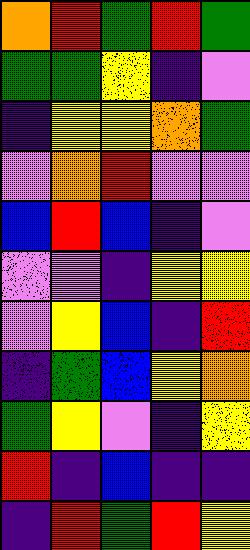[["orange", "red", "green", "red", "green"], ["green", "green", "yellow", "indigo", "violet"], ["indigo", "yellow", "yellow", "orange", "green"], ["violet", "orange", "red", "violet", "violet"], ["blue", "red", "blue", "indigo", "violet"], ["violet", "violet", "indigo", "yellow", "yellow"], ["violet", "yellow", "blue", "indigo", "red"], ["indigo", "green", "blue", "yellow", "orange"], ["green", "yellow", "violet", "indigo", "yellow"], ["red", "indigo", "blue", "indigo", "indigo"], ["indigo", "red", "green", "red", "yellow"]]